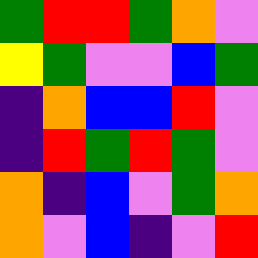[["green", "red", "red", "green", "orange", "violet"], ["yellow", "green", "violet", "violet", "blue", "green"], ["indigo", "orange", "blue", "blue", "red", "violet"], ["indigo", "red", "green", "red", "green", "violet"], ["orange", "indigo", "blue", "violet", "green", "orange"], ["orange", "violet", "blue", "indigo", "violet", "red"]]